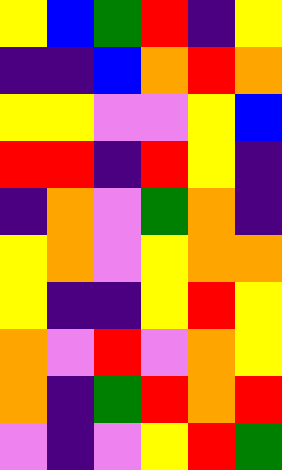[["yellow", "blue", "green", "red", "indigo", "yellow"], ["indigo", "indigo", "blue", "orange", "red", "orange"], ["yellow", "yellow", "violet", "violet", "yellow", "blue"], ["red", "red", "indigo", "red", "yellow", "indigo"], ["indigo", "orange", "violet", "green", "orange", "indigo"], ["yellow", "orange", "violet", "yellow", "orange", "orange"], ["yellow", "indigo", "indigo", "yellow", "red", "yellow"], ["orange", "violet", "red", "violet", "orange", "yellow"], ["orange", "indigo", "green", "red", "orange", "red"], ["violet", "indigo", "violet", "yellow", "red", "green"]]